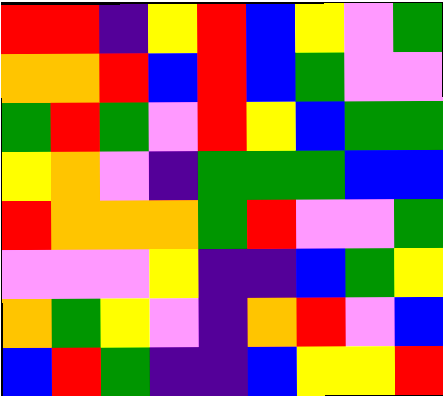[["red", "red", "indigo", "yellow", "red", "blue", "yellow", "violet", "green"], ["orange", "orange", "red", "blue", "red", "blue", "green", "violet", "violet"], ["green", "red", "green", "violet", "red", "yellow", "blue", "green", "green"], ["yellow", "orange", "violet", "indigo", "green", "green", "green", "blue", "blue"], ["red", "orange", "orange", "orange", "green", "red", "violet", "violet", "green"], ["violet", "violet", "violet", "yellow", "indigo", "indigo", "blue", "green", "yellow"], ["orange", "green", "yellow", "violet", "indigo", "orange", "red", "violet", "blue"], ["blue", "red", "green", "indigo", "indigo", "blue", "yellow", "yellow", "red"]]